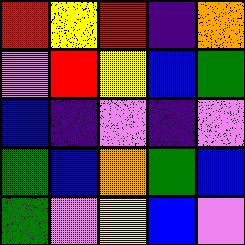[["red", "yellow", "red", "indigo", "orange"], ["violet", "red", "yellow", "blue", "green"], ["blue", "indigo", "violet", "indigo", "violet"], ["green", "blue", "orange", "green", "blue"], ["green", "violet", "yellow", "blue", "violet"]]